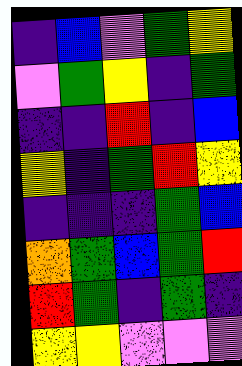[["indigo", "blue", "violet", "green", "yellow"], ["violet", "green", "yellow", "indigo", "green"], ["indigo", "indigo", "red", "indigo", "blue"], ["yellow", "indigo", "green", "red", "yellow"], ["indigo", "indigo", "indigo", "green", "blue"], ["orange", "green", "blue", "green", "red"], ["red", "green", "indigo", "green", "indigo"], ["yellow", "yellow", "violet", "violet", "violet"]]